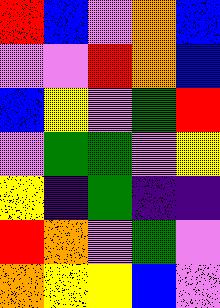[["red", "blue", "violet", "orange", "blue"], ["violet", "violet", "red", "orange", "blue"], ["blue", "yellow", "violet", "green", "red"], ["violet", "green", "green", "violet", "yellow"], ["yellow", "indigo", "green", "indigo", "indigo"], ["red", "orange", "violet", "green", "violet"], ["orange", "yellow", "yellow", "blue", "violet"]]